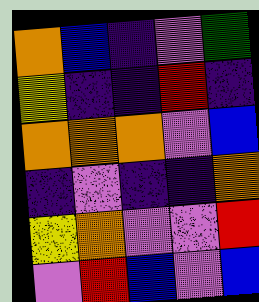[["orange", "blue", "indigo", "violet", "green"], ["yellow", "indigo", "indigo", "red", "indigo"], ["orange", "orange", "orange", "violet", "blue"], ["indigo", "violet", "indigo", "indigo", "orange"], ["yellow", "orange", "violet", "violet", "red"], ["violet", "red", "blue", "violet", "blue"]]